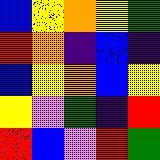[["blue", "yellow", "orange", "yellow", "green"], ["red", "orange", "indigo", "blue", "indigo"], ["blue", "yellow", "orange", "blue", "yellow"], ["yellow", "violet", "green", "indigo", "red"], ["red", "blue", "violet", "red", "green"]]